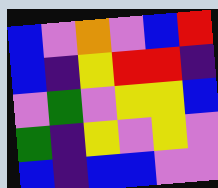[["blue", "violet", "orange", "violet", "blue", "red"], ["blue", "indigo", "yellow", "red", "red", "indigo"], ["violet", "green", "violet", "yellow", "yellow", "blue"], ["green", "indigo", "yellow", "violet", "yellow", "violet"], ["blue", "indigo", "blue", "blue", "violet", "violet"]]